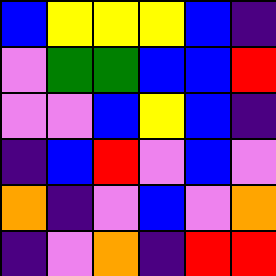[["blue", "yellow", "yellow", "yellow", "blue", "indigo"], ["violet", "green", "green", "blue", "blue", "red"], ["violet", "violet", "blue", "yellow", "blue", "indigo"], ["indigo", "blue", "red", "violet", "blue", "violet"], ["orange", "indigo", "violet", "blue", "violet", "orange"], ["indigo", "violet", "orange", "indigo", "red", "red"]]